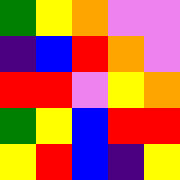[["green", "yellow", "orange", "violet", "violet"], ["indigo", "blue", "red", "orange", "violet"], ["red", "red", "violet", "yellow", "orange"], ["green", "yellow", "blue", "red", "red"], ["yellow", "red", "blue", "indigo", "yellow"]]